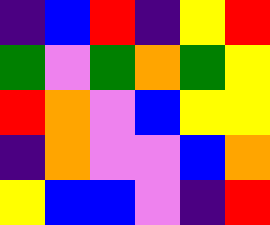[["indigo", "blue", "red", "indigo", "yellow", "red"], ["green", "violet", "green", "orange", "green", "yellow"], ["red", "orange", "violet", "blue", "yellow", "yellow"], ["indigo", "orange", "violet", "violet", "blue", "orange"], ["yellow", "blue", "blue", "violet", "indigo", "red"]]